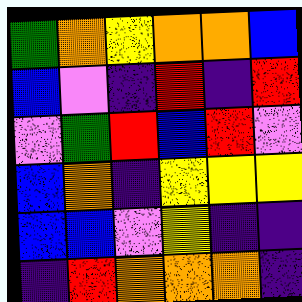[["green", "orange", "yellow", "orange", "orange", "blue"], ["blue", "violet", "indigo", "red", "indigo", "red"], ["violet", "green", "red", "blue", "red", "violet"], ["blue", "orange", "indigo", "yellow", "yellow", "yellow"], ["blue", "blue", "violet", "yellow", "indigo", "indigo"], ["indigo", "red", "orange", "orange", "orange", "indigo"]]